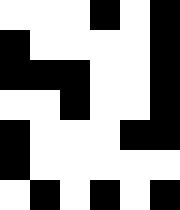[["white", "white", "white", "black", "white", "black"], ["black", "white", "white", "white", "white", "black"], ["black", "black", "black", "white", "white", "black"], ["white", "white", "black", "white", "white", "black"], ["black", "white", "white", "white", "black", "black"], ["black", "white", "white", "white", "white", "white"], ["white", "black", "white", "black", "white", "black"]]